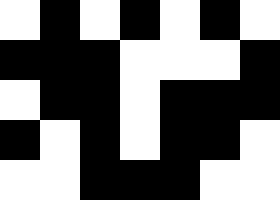[["white", "black", "white", "black", "white", "black", "white"], ["black", "black", "black", "white", "white", "white", "black"], ["white", "black", "black", "white", "black", "black", "black"], ["black", "white", "black", "white", "black", "black", "white"], ["white", "white", "black", "black", "black", "white", "white"]]